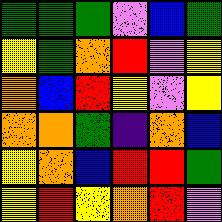[["green", "green", "green", "violet", "blue", "green"], ["yellow", "green", "orange", "red", "violet", "yellow"], ["orange", "blue", "red", "yellow", "violet", "yellow"], ["orange", "orange", "green", "indigo", "orange", "blue"], ["yellow", "orange", "blue", "red", "red", "green"], ["yellow", "red", "yellow", "orange", "red", "violet"]]